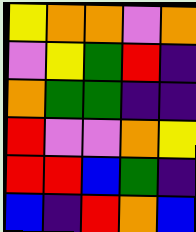[["yellow", "orange", "orange", "violet", "orange"], ["violet", "yellow", "green", "red", "indigo"], ["orange", "green", "green", "indigo", "indigo"], ["red", "violet", "violet", "orange", "yellow"], ["red", "red", "blue", "green", "indigo"], ["blue", "indigo", "red", "orange", "blue"]]